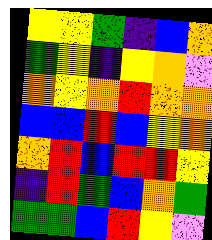[["yellow", "yellow", "green", "indigo", "blue", "orange"], ["green", "yellow", "indigo", "yellow", "orange", "violet"], ["orange", "yellow", "orange", "red", "orange", "orange"], ["blue", "blue", "red", "blue", "yellow", "orange"], ["orange", "red", "blue", "red", "red", "yellow"], ["indigo", "red", "green", "blue", "orange", "green"], ["green", "green", "blue", "red", "yellow", "violet"]]